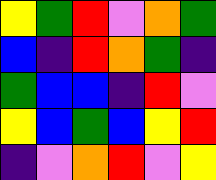[["yellow", "green", "red", "violet", "orange", "green"], ["blue", "indigo", "red", "orange", "green", "indigo"], ["green", "blue", "blue", "indigo", "red", "violet"], ["yellow", "blue", "green", "blue", "yellow", "red"], ["indigo", "violet", "orange", "red", "violet", "yellow"]]